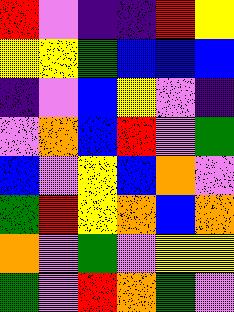[["red", "violet", "indigo", "indigo", "red", "yellow"], ["yellow", "yellow", "green", "blue", "blue", "blue"], ["indigo", "violet", "blue", "yellow", "violet", "indigo"], ["violet", "orange", "blue", "red", "violet", "green"], ["blue", "violet", "yellow", "blue", "orange", "violet"], ["green", "red", "yellow", "orange", "blue", "orange"], ["orange", "violet", "green", "violet", "yellow", "yellow"], ["green", "violet", "red", "orange", "green", "violet"]]